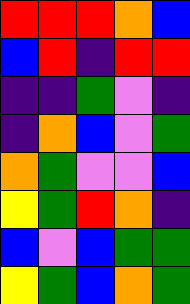[["red", "red", "red", "orange", "blue"], ["blue", "red", "indigo", "red", "red"], ["indigo", "indigo", "green", "violet", "indigo"], ["indigo", "orange", "blue", "violet", "green"], ["orange", "green", "violet", "violet", "blue"], ["yellow", "green", "red", "orange", "indigo"], ["blue", "violet", "blue", "green", "green"], ["yellow", "green", "blue", "orange", "green"]]